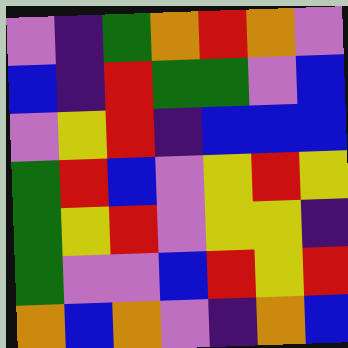[["violet", "indigo", "green", "orange", "red", "orange", "violet"], ["blue", "indigo", "red", "green", "green", "violet", "blue"], ["violet", "yellow", "red", "indigo", "blue", "blue", "blue"], ["green", "red", "blue", "violet", "yellow", "red", "yellow"], ["green", "yellow", "red", "violet", "yellow", "yellow", "indigo"], ["green", "violet", "violet", "blue", "red", "yellow", "red"], ["orange", "blue", "orange", "violet", "indigo", "orange", "blue"]]